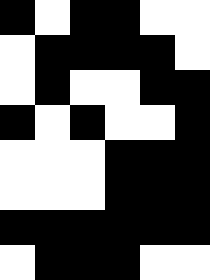[["black", "white", "black", "black", "white", "white"], ["white", "black", "black", "black", "black", "white"], ["white", "black", "white", "white", "black", "black"], ["black", "white", "black", "white", "white", "black"], ["white", "white", "white", "black", "black", "black"], ["white", "white", "white", "black", "black", "black"], ["black", "black", "black", "black", "black", "black"], ["white", "black", "black", "black", "white", "white"]]